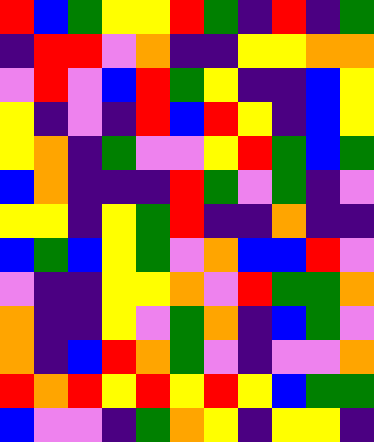[["red", "blue", "green", "yellow", "yellow", "red", "green", "indigo", "red", "indigo", "green"], ["indigo", "red", "red", "violet", "orange", "indigo", "indigo", "yellow", "yellow", "orange", "orange"], ["violet", "red", "violet", "blue", "red", "green", "yellow", "indigo", "indigo", "blue", "yellow"], ["yellow", "indigo", "violet", "indigo", "red", "blue", "red", "yellow", "indigo", "blue", "yellow"], ["yellow", "orange", "indigo", "green", "violet", "violet", "yellow", "red", "green", "blue", "green"], ["blue", "orange", "indigo", "indigo", "indigo", "red", "green", "violet", "green", "indigo", "violet"], ["yellow", "yellow", "indigo", "yellow", "green", "red", "indigo", "indigo", "orange", "indigo", "indigo"], ["blue", "green", "blue", "yellow", "green", "violet", "orange", "blue", "blue", "red", "violet"], ["violet", "indigo", "indigo", "yellow", "yellow", "orange", "violet", "red", "green", "green", "orange"], ["orange", "indigo", "indigo", "yellow", "violet", "green", "orange", "indigo", "blue", "green", "violet"], ["orange", "indigo", "blue", "red", "orange", "green", "violet", "indigo", "violet", "violet", "orange"], ["red", "orange", "red", "yellow", "red", "yellow", "red", "yellow", "blue", "green", "green"], ["blue", "violet", "violet", "indigo", "green", "orange", "yellow", "indigo", "yellow", "yellow", "indigo"]]